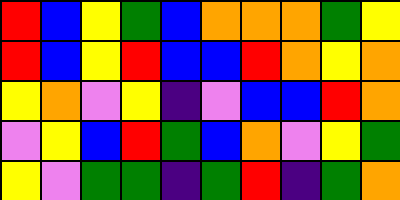[["red", "blue", "yellow", "green", "blue", "orange", "orange", "orange", "green", "yellow"], ["red", "blue", "yellow", "red", "blue", "blue", "red", "orange", "yellow", "orange"], ["yellow", "orange", "violet", "yellow", "indigo", "violet", "blue", "blue", "red", "orange"], ["violet", "yellow", "blue", "red", "green", "blue", "orange", "violet", "yellow", "green"], ["yellow", "violet", "green", "green", "indigo", "green", "red", "indigo", "green", "orange"]]